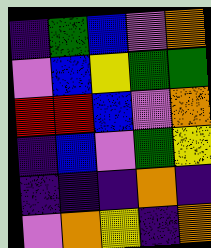[["indigo", "green", "blue", "violet", "orange"], ["violet", "blue", "yellow", "green", "green"], ["red", "red", "blue", "violet", "orange"], ["indigo", "blue", "violet", "green", "yellow"], ["indigo", "indigo", "indigo", "orange", "indigo"], ["violet", "orange", "yellow", "indigo", "orange"]]